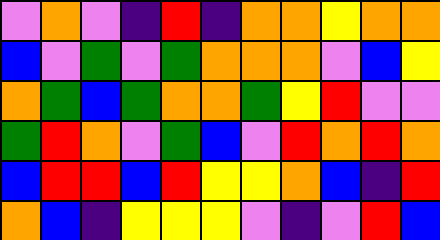[["violet", "orange", "violet", "indigo", "red", "indigo", "orange", "orange", "yellow", "orange", "orange"], ["blue", "violet", "green", "violet", "green", "orange", "orange", "orange", "violet", "blue", "yellow"], ["orange", "green", "blue", "green", "orange", "orange", "green", "yellow", "red", "violet", "violet"], ["green", "red", "orange", "violet", "green", "blue", "violet", "red", "orange", "red", "orange"], ["blue", "red", "red", "blue", "red", "yellow", "yellow", "orange", "blue", "indigo", "red"], ["orange", "blue", "indigo", "yellow", "yellow", "yellow", "violet", "indigo", "violet", "red", "blue"]]